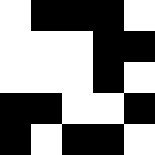[["white", "black", "black", "black", "white"], ["white", "white", "white", "black", "black"], ["white", "white", "white", "black", "white"], ["black", "black", "white", "white", "black"], ["black", "white", "black", "black", "white"]]